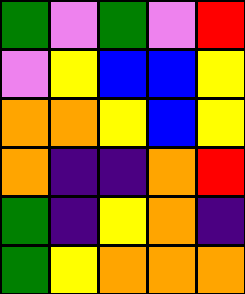[["green", "violet", "green", "violet", "red"], ["violet", "yellow", "blue", "blue", "yellow"], ["orange", "orange", "yellow", "blue", "yellow"], ["orange", "indigo", "indigo", "orange", "red"], ["green", "indigo", "yellow", "orange", "indigo"], ["green", "yellow", "orange", "orange", "orange"]]